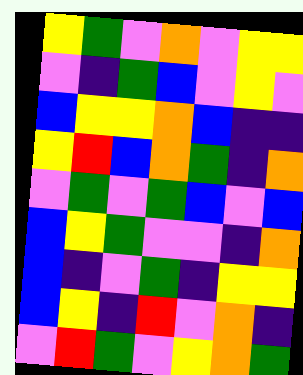[["yellow", "green", "violet", "orange", "violet", "yellow", "yellow"], ["violet", "indigo", "green", "blue", "violet", "yellow", "violet"], ["blue", "yellow", "yellow", "orange", "blue", "indigo", "indigo"], ["yellow", "red", "blue", "orange", "green", "indigo", "orange"], ["violet", "green", "violet", "green", "blue", "violet", "blue"], ["blue", "yellow", "green", "violet", "violet", "indigo", "orange"], ["blue", "indigo", "violet", "green", "indigo", "yellow", "yellow"], ["blue", "yellow", "indigo", "red", "violet", "orange", "indigo"], ["violet", "red", "green", "violet", "yellow", "orange", "green"]]